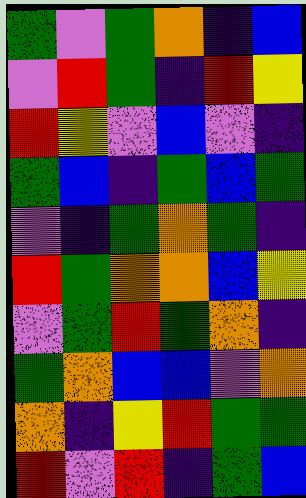[["green", "violet", "green", "orange", "indigo", "blue"], ["violet", "red", "green", "indigo", "red", "yellow"], ["red", "yellow", "violet", "blue", "violet", "indigo"], ["green", "blue", "indigo", "green", "blue", "green"], ["violet", "indigo", "green", "orange", "green", "indigo"], ["red", "green", "orange", "orange", "blue", "yellow"], ["violet", "green", "red", "green", "orange", "indigo"], ["green", "orange", "blue", "blue", "violet", "orange"], ["orange", "indigo", "yellow", "red", "green", "green"], ["red", "violet", "red", "indigo", "green", "blue"]]